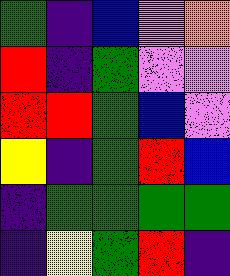[["green", "indigo", "blue", "violet", "orange"], ["red", "indigo", "green", "violet", "violet"], ["red", "red", "green", "blue", "violet"], ["yellow", "indigo", "green", "red", "blue"], ["indigo", "green", "green", "green", "green"], ["indigo", "yellow", "green", "red", "indigo"]]